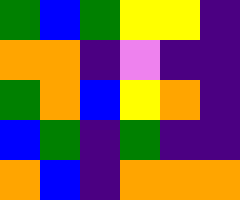[["green", "blue", "green", "yellow", "yellow", "indigo"], ["orange", "orange", "indigo", "violet", "indigo", "indigo"], ["green", "orange", "blue", "yellow", "orange", "indigo"], ["blue", "green", "indigo", "green", "indigo", "indigo"], ["orange", "blue", "indigo", "orange", "orange", "orange"]]